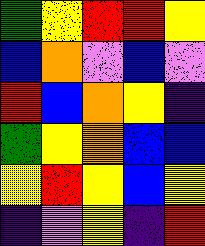[["green", "yellow", "red", "red", "yellow"], ["blue", "orange", "violet", "blue", "violet"], ["red", "blue", "orange", "yellow", "indigo"], ["green", "yellow", "orange", "blue", "blue"], ["yellow", "red", "yellow", "blue", "yellow"], ["indigo", "violet", "yellow", "indigo", "red"]]